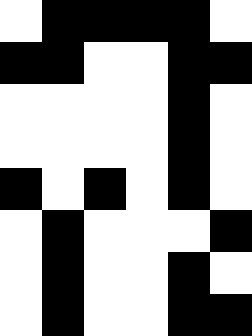[["white", "black", "black", "black", "black", "white"], ["black", "black", "white", "white", "black", "black"], ["white", "white", "white", "white", "black", "white"], ["white", "white", "white", "white", "black", "white"], ["black", "white", "black", "white", "black", "white"], ["white", "black", "white", "white", "white", "black"], ["white", "black", "white", "white", "black", "white"], ["white", "black", "white", "white", "black", "black"]]